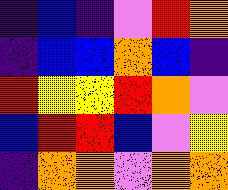[["indigo", "blue", "indigo", "violet", "red", "orange"], ["indigo", "blue", "blue", "orange", "blue", "indigo"], ["red", "yellow", "yellow", "red", "orange", "violet"], ["blue", "red", "red", "blue", "violet", "yellow"], ["indigo", "orange", "orange", "violet", "orange", "orange"]]